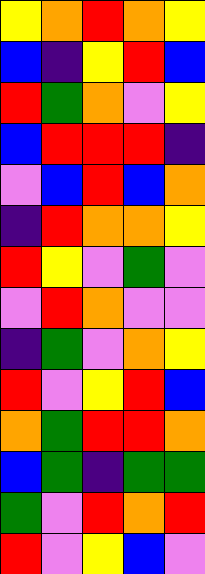[["yellow", "orange", "red", "orange", "yellow"], ["blue", "indigo", "yellow", "red", "blue"], ["red", "green", "orange", "violet", "yellow"], ["blue", "red", "red", "red", "indigo"], ["violet", "blue", "red", "blue", "orange"], ["indigo", "red", "orange", "orange", "yellow"], ["red", "yellow", "violet", "green", "violet"], ["violet", "red", "orange", "violet", "violet"], ["indigo", "green", "violet", "orange", "yellow"], ["red", "violet", "yellow", "red", "blue"], ["orange", "green", "red", "red", "orange"], ["blue", "green", "indigo", "green", "green"], ["green", "violet", "red", "orange", "red"], ["red", "violet", "yellow", "blue", "violet"]]